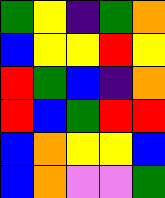[["green", "yellow", "indigo", "green", "orange"], ["blue", "yellow", "yellow", "red", "yellow"], ["red", "green", "blue", "indigo", "orange"], ["red", "blue", "green", "red", "red"], ["blue", "orange", "yellow", "yellow", "blue"], ["blue", "orange", "violet", "violet", "green"]]